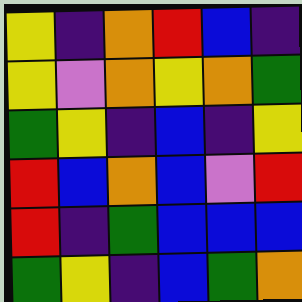[["yellow", "indigo", "orange", "red", "blue", "indigo"], ["yellow", "violet", "orange", "yellow", "orange", "green"], ["green", "yellow", "indigo", "blue", "indigo", "yellow"], ["red", "blue", "orange", "blue", "violet", "red"], ["red", "indigo", "green", "blue", "blue", "blue"], ["green", "yellow", "indigo", "blue", "green", "orange"]]